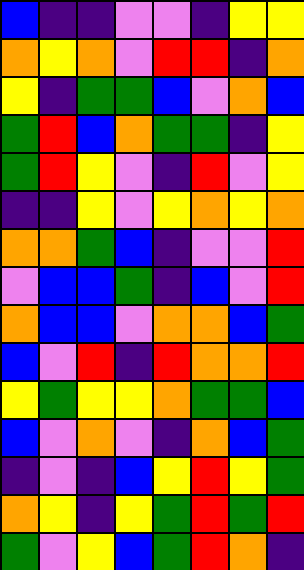[["blue", "indigo", "indigo", "violet", "violet", "indigo", "yellow", "yellow"], ["orange", "yellow", "orange", "violet", "red", "red", "indigo", "orange"], ["yellow", "indigo", "green", "green", "blue", "violet", "orange", "blue"], ["green", "red", "blue", "orange", "green", "green", "indigo", "yellow"], ["green", "red", "yellow", "violet", "indigo", "red", "violet", "yellow"], ["indigo", "indigo", "yellow", "violet", "yellow", "orange", "yellow", "orange"], ["orange", "orange", "green", "blue", "indigo", "violet", "violet", "red"], ["violet", "blue", "blue", "green", "indigo", "blue", "violet", "red"], ["orange", "blue", "blue", "violet", "orange", "orange", "blue", "green"], ["blue", "violet", "red", "indigo", "red", "orange", "orange", "red"], ["yellow", "green", "yellow", "yellow", "orange", "green", "green", "blue"], ["blue", "violet", "orange", "violet", "indigo", "orange", "blue", "green"], ["indigo", "violet", "indigo", "blue", "yellow", "red", "yellow", "green"], ["orange", "yellow", "indigo", "yellow", "green", "red", "green", "red"], ["green", "violet", "yellow", "blue", "green", "red", "orange", "indigo"]]